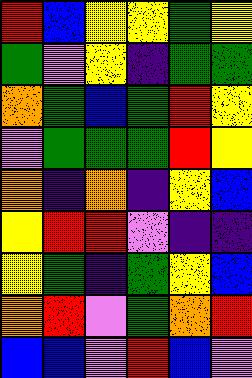[["red", "blue", "yellow", "yellow", "green", "yellow"], ["green", "violet", "yellow", "indigo", "green", "green"], ["orange", "green", "blue", "green", "red", "yellow"], ["violet", "green", "green", "green", "red", "yellow"], ["orange", "indigo", "orange", "indigo", "yellow", "blue"], ["yellow", "red", "red", "violet", "indigo", "indigo"], ["yellow", "green", "indigo", "green", "yellow", "blue"], ["orange", "red", "violet", "green", "orange", "red"], ["blue", "blue", "violet", "red", "blue", "violet"]]